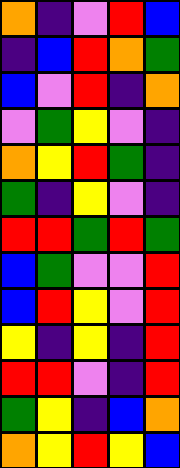[["orange", "indigo", "violet", "red", "blue"], ["indigo", "blue", "red", "orange", "green"], ["blue", "violet", "red", "indigo", "orange"], ["violet", "green", "yellow", "violet", "indigo"], ["orange", "yellow", "red", "green", "indigo"], ["green", "indigo", "yellow", "violet", "indigo"], ["red", "red", "green", "red", "green"], ["blue", "green", "violet", "violet", "red"], ["blue", "red", "yellow", "violet", "red"], ["yellow", "indigo", "yellow", "indigo", "red"], ["red", "red", "violet", "indigo", "red"], ["green", "yellow", "indigo", "blue", "orange"], ["orange", "yellow", "red", "yellow", "blue"]]